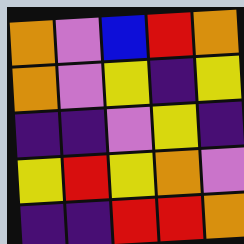[["orange", "violet", "blue", "red", "orange"], ["orange", "violet", "yellow", "indigo", "yellow"], ["indigo", "indigo", "violet", "yellow", "indigo"], ["yellow", "red", "yellow", "orange", "violet"], ["indigo", "indigo", "red", "red", "orange"]]